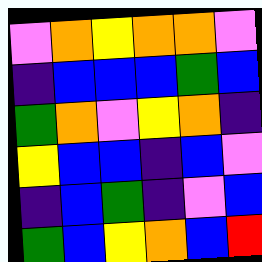[["violet", "orange", "yellow", "orange", "orange", "violet"], ["indigo", "blue", "blue", "blue", "green", "blue"], ["green", "orange", "violet", "yellow", "orange", "indigo"], ["yellow", "blue", "blue", "indigo", "blue", "violet"], ["indigo", "blue", "green", "indigo", "violet", "blue"], ["green", "blue", "yellow", "orange", "blue", "red"]]